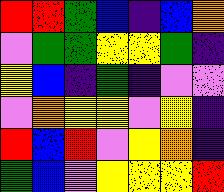[["red", "red", "green", "blue", "indigo", "blue", "orange"], ["violet", "green", "green", "yellow", "yellow", "green", "indigo"], ["yellow", "blue", "indigo", "green", "indigo", "violet", "violet"], ["violet", "orange", "yellow", "yellow", "violet", "yellow", "indigo"], ["red", "blue", "red", "violet", "yellow", "orange", "indigo"], ["green", "blue", "violet", "yellow", "yellow", "yellow", "red"]]